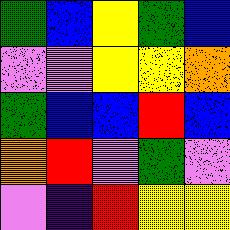[["green", "blue", "yellow", "green", "blue"], ["violet", "violet", "yellow", "yellow", "orange"], ["green", "blue", "blue", "red", "blue"], ["orange", "red", "violet", "green", "violet"], ["violet", "indigo", "red", "yellow", "yellow"]]